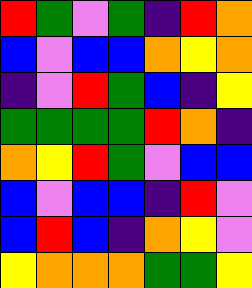[["red", "green", "violet", "green", "indigo", "red", "orange"], ["blue", "violet", "blue", "blue", "orange", "yellow", "orange"], ["indigo", "violet", "red", "green", "blue", "indigo", "yellow"], ["green", "green", "green", "green", "red", "orange", "indigo"], ["orange", "yellow", "red", "green", "violet", "blue", "blue"], ["blue", "violet", "blue", "blue", "indigo", "red", "violet"], ["blue", "red", "blue", "indigo", "orange", "yellow", "violet"], ["yellow", "orange", "orange", "orange", "green", "green", "yellow"]]